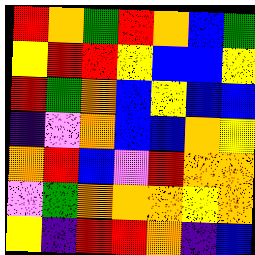[["red", "orange", "green", "red", "orange", "blue", "green"], ["yellow", "red", "red", "yellow", "blue", "blue", "yellow"], ["red", "green", "orange", "blue", "yellow", "blue", "blue"], ["indigo", "violet", "orange", "blue", "blue", "orange", "yellow"], ["orange", "red", "blue", "violet", "red", "orange", "orange"], ["violet", "green", "orange", "orange", "orange", "yellow", "orange"], ["yellow", "indigo", "red", "red", "orange", "indigo", "blue"]]